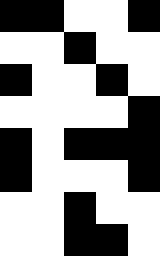[["black", "black", "white", "white", "black"], ["white", "white", "black", "white", "white"], ["black", "white", "white", "black", "white"], ["white", "white", "white", "white", "black"], ["black", "white", "black", "black", "black"], ["black", "white", "white", "white", "black"], ["white", "white", "black", "white", "white"], ["white", "white", "black", "black", "white"]]